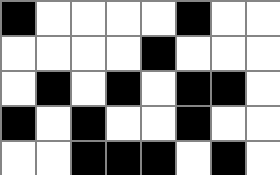[["black", "white", "white", "white", "white", "black", "white", "white"], ["white", "white", "white", "white", "black", "white", "white", "white"], ["white", "black", "white", "black", "white", "black", "black", "white"], ["black", "white", "black", "white", "white", "black", "white", "white"], ["white", "white", "black", "black", "black", "white", "black", "white"]]